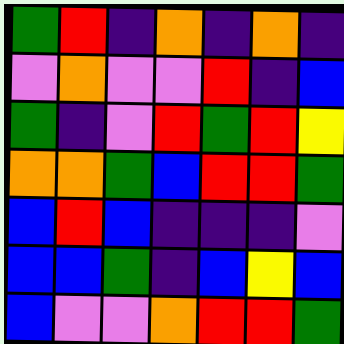[["green", "red", "indigo", "orange", "indigo", "orange", "indigo"], ["violet", "orange", "violet", "violet", "red", "indigo", "blue"], ["green", "indigo", "violet", "red", "green", "red", "yellow"], ["orange", "orange", "green", "blue", "red", "red", "green"], ["blue", "red", "blue", "indigo", "indigo", "indigo", "violet"], ["blue", "blue", "green", "indigo", "blue", "yellow", "blue"], ["blue", "violet", "violet", "orange", "red", "red", "green"]]